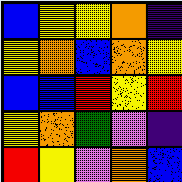[["blue", "yellow", "yellow", "orange", "indigo"], ["yellow", "orange", "blue", "orange", "yellow"], ["blue", "blue", "red", "yellow", "red"], ["yellow", "orange", "green", "violet", "indigo"], ["red", "yellow", "violet", "orange", "blue"]]